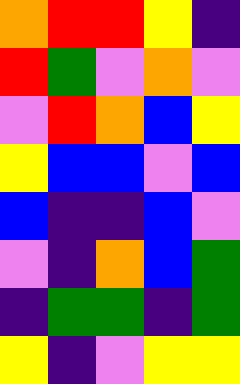[["orange", "red", "red", "yellow", "indigo"], ["red", "green", "violet", "orange", "violet"], ["violet", "red", "orange", "blue", "yellow"], ["yellow", "blue", "blue", "violet", "blue"], ["blue", "indigo", "indigo", "blue", "violet"], ["violet", "indigo", "orange", "blue", "green"], ["indigo", "green", "green", "indigo", "green"], ["yellow", "indigo", "violet", "yellow", "yellow"]]